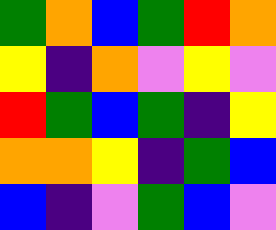[["green", "orange", "blue", "green", "red", "orange"], ["yellow", "indigo", "orange", "violet", "yellow", "violet"], ["red", "green", "blue", "green", "indigo", "yellow"], ["orange", "orange", "yellow", "indigo", "green", "blue"], ["blue", "indigo", "violet", "green", "blue", "violet"]]